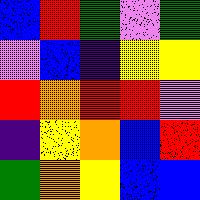[["blue", "red", "green", "violet", "green"], ["violet", "blue", "indigo", "yellow", "yellow"], ["red", "orange", "red", "red", "violet"], ["indigo", "yellow", "orange", "blue", "red"], ["green", "orange", "yellow", "blue", "blue"]]